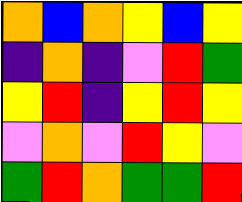[["orange", "blue", "orange", "yellow", "blue", "yellow"], ["indigo", "orange", "indigo", "violet", "red", "green"], ["yellow", "red", "indigo", "yellow", "red", "yellow"], ["violet", "orange", "violet", "red", "yellow", "violet"], ["green", "red", "orange", "green", "green", "red"]]